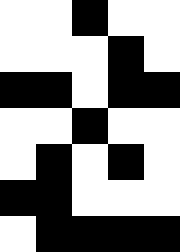[["white", "white", "black", "white", "white"], ["white", "white", "white", "black", "white"], ["black", "black", "white", "black", "black"], ["white", "white", "black", "white", "white"], ["white", "black", "white", "black", "white"], ["black", "black", "white", "white", "white"], ["white", "black", "black", "black", "black"]]